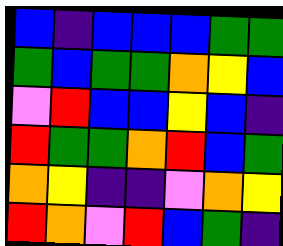[["blue", "indigo", "blue", "blue", "blue", "green", "green"], ["green", "blue", "green", "green", "orange", "yellow", "blue"], ["violet", "red", "blue", "blue", "yellow", "blue", "indigo"], ["red", "green", "green", "orange", "red", "blue", "green"], ["orange", "yellow", "indigo", "indigo", "violet", "orange", "yellow"], ["red", "orange", "violet", "red", "blue", "green", "indigo"]]